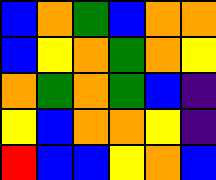[["blue", "orange", "green", "blue", "orange", "orange"], ["blue", "yellow", "orange", "green", "orange", "yellow"], ["orange", "green", "orange", "green", "blue", "indigo"], ["yellow", "blue", "orange", "orange", "yellow", "indigo"], ["red", "blue", "blue", "yellow", "orange", "blue"]]